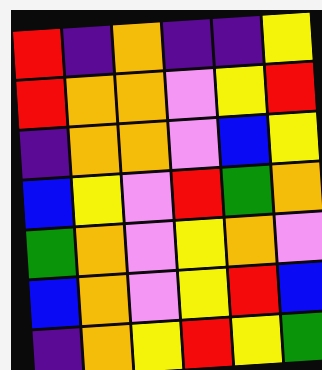[["red", "indigo", "orange", "indigo", "indigo", "yellow"], ["red", "orange", "orange", "violet", "yellow", "red"], ["indigo", "orange", "orange", "violet", "blue", "yellow"], ["blue", "yellow", "violet", "red", "green", "orange"], ["green", "orange", "violet", "yellow", "orange", "violet"], ["blue", "orange", "violet", "yellow", "red", "blue"], ["indigo", "orange", "yellow", "red", "yellow", "green"]]